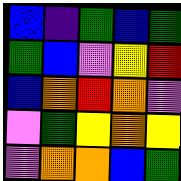[["blue", "indigo", "green", "blue", "green"], ["green", "blue", "violet", "yellow", "red"], ["blue", "orange", "red", "orange", "violet"], ["violet", "green", "yellow", "orange", "yellow"], ["violet", "orange", "orange", "blue", "green"]]